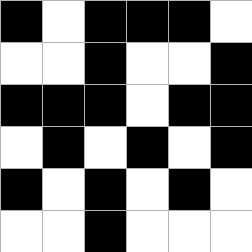[["black", "white", "black", "black", "black", "white"], ["white", "white", "black", "white", "white", "black"], ["black", "black", "black", "white", "black", "black"], ["white", "black", "white", "black", "white", "black"], ["black", "white", "black", "white", "black", "white"], ["white", "white", "black", "white", "white", "white"]]